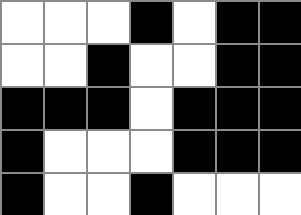[["white", "white", "white", "black", "white", "black", "black"], ["white", "white", "black", "white", "white", "black", "black"], ["black", "black", "black", "white", "black", "black", "black"], ["black", "white", "white", "white", "black", "black", "black"], ["black", "white", "white", "black", "white", "white", "white"]]